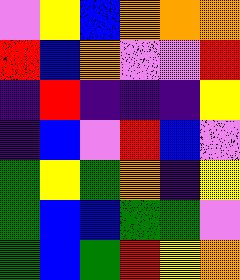[["violet", "yellow", "blue", "orange", "orange", "orange"], ["red", "blue", "orange", "violet", "violet", "red"], ["indigo", "red", "indigo", "indigo", "indigo", "yellow"], ["indigo", "blue", "violet", "red", "blue", "violet"], ["green", "yellow", "green", "orange", "indigo", "yellow"], ["green", "blue", "blue", "green", "green", "violet"], ["green", "blue", "green", "red", "yellow", "orange"]]